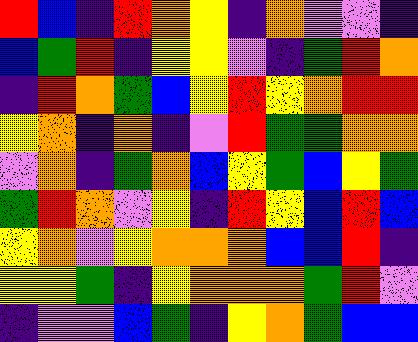[["red", "blue", "indigo", "red", "orange", "yellow", "indigo", "orange", "violet", "violet", "indigo"], ["blue", "green", "red", "indigo", "yellow", "yellow", "violet", "indigo", "green", "red", "orange"], ["indigo", "red", "orange", "green", "blue", "yellow", "red", "yellow", "orange", "red", "red"], ["yellow", "orange", "indigo", "orange", "indigo", "violet", "red", "green", "green", "orange", "orange"], ["violet", "orange", "indigo", "green", "orange", "blue", "yellow", "green", "blue", "yellow", "green"], ["green", "red", "orange", "violet", "yellow", "indigo", "red", "yellow", "blue", "red", "blue"], ["yellow", "orange", "violet", "yellow", "orange", "orange", "orange", "blue", "blue", "red", "indigo"], ["yellow", "yellow", "green", "indigo", "yellow", "orange", "orange", "orange", "green", "red", "violet"], ["indigo", "violet", "violet", "blue", "green", "indigo", "yellow", "orange", "green", "blue", "blue"]]